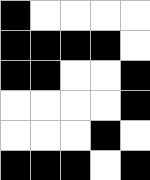[["black", "white", "white", "white", "white"], ["black", "black", "black", "black", "white"], ["black", "black", "white", "white", "black"], ["white", "white", "white", "white", "black"], ["white", "white", "white", "black", "white"], ["black", "black", "black", "white", "black"]]